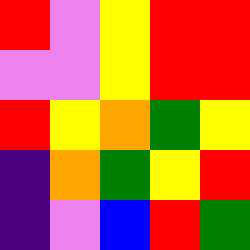[["red", "violet", "yellow", "red", "red"], ["violet", "violet", "yellow", "red", "red"], ["red", "yellow", "orange", "green", "yellow"], ["indigo", "orange", "green", "yellow", "red"], ["indigo", "violet", "blue", "red", "green"]]